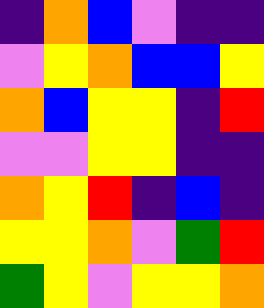[["indigo", "orange", "blue", "violet", "indigo", "indigo"], ["violet", "yellow", "orange", "blue", "blue", "yellow"], ["orange", "blue", "yellow", "yellow", "indigo", "red"], ["violet", "violet", "yellow", "yellow", "indigo", "indigo"], ["orange", "yellow", "red", "indigo", "blue", "indigo"], ["yellow", "yellow", "orange", "violet", "green", "red"], ["green", "yellow", "violet", "yellow", "yellow", "orange"]]